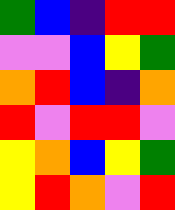[["green", "blue", "indigo", "red", "red"], ["violet", "violet", "blue", "yellow", "green"], ["orange", "red", "blue", "indigo", "orange"], ["red", "violet", "red", "red", "violet"], ["yellow", "orange", "blue", "yellow", "green"], ["yellow", "red", "orange", "violet", "red"]]